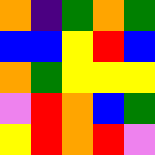[["orange", "indigo", "green", "orange", "green"], ["blue", "blue", "yellow", "red", "blue"], ["orange", "green", "yellow", "yellow", "yellow"], ["violet", "red", "orange", "blue", "green"], ["yellow", "red", "orange", "red", "violet"]]